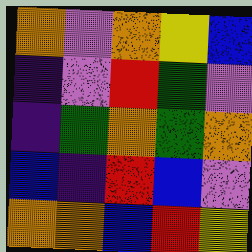[["orange", "violet", "orange", "yellow", "blue"], ["indigo", "violet", "red", "green", "violet"], ["indigo", "green", "orange", "green", "orange"], ["blue", "indigo", "red", "blue", "violet"], ["orange", "orange", "blue", "red", "yellow"]]